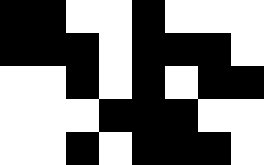[["black", "black", "white", "white", "black", "white", "white", "white"], ["black", "black", "black", "white", "black", "black", "black", "white"], ["white", "white", "black", "white", "black", "white", "black", "black"], ["white", "white", "white", "black", "black", "black", "white", "white"], ["white", "white", "black", "white", "black", "black", "black", "white"]]